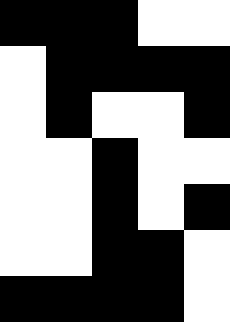[["black", "black", "black", "white", "white"], ["white", "black", "black", "black", "black"], ["white", "black", "white", "white", "black"], ["white", "white", "black", "white", "white"], ["white", "white", "black", "white", "black"], ["white", "white", "black", "black", "white"], ["black", "black", "black", "black", "white"]]